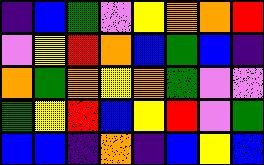[["indigo", "blue", "green", "violet", "yellow", "orange", "orange", "red"], ["violet", "yellow", "red", "orange", "blue", "green", "blue", "indigo"], ["orange", "green", "orange", "yellow", "orange", "green", "violet", "violet"], ["green", "yellow", "red", "blue", "yellow", "red", "violet", "green"], ["blue", "blue", "indigo", "orange", "indigo", "blue", "yellow", "blue"]]